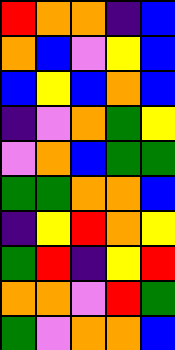[["red", "orange", "orange", "indigo", "blue"], ["orange", "blue", "violet", "yellow", "blue"], ["blue", "yellow", "blue", "orange", "blue"], ["indigo", "violet", "orange", "green", "yellow"], ["violet", "orange", "blue", "green", "green"], ["green", "green", "orange", "orange", "blue"], ["indigo", "yellow", "red", "orange", "yellow"], ["green", "red", "indigo", "yellow", "red"], ["orange", "orange", "violet", "red", "green"], ["green", "violet", "orange", "orange", "blue"]]